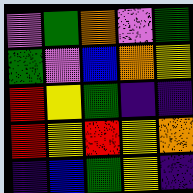[["violet", "green", "orange", "violet", "green"], ["green", "violet", "blue", "orange", "yellow"], ["red", "yellow", "green", "indigo", "indigo"], ["red", "yellow", "red", "yellow", "orange"], ["indigo", "blue", "green", "yellow", "indigo"]]